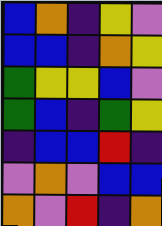[["blue", "orange", "indigo", "yellow", "violet"], ["blue", "blue", "indigo", "orange", "yellow"], ["green", "yellow", "yellow", "blue", "violet"], ["green", "blue", "indigo", "green", "yellow"], ["indigo", "blue", "blue", "red", "indigo"], ["violet", "orange", "violet", "blue", "blue"], ["orange", "violet", "red", "indigo", "orange"]]